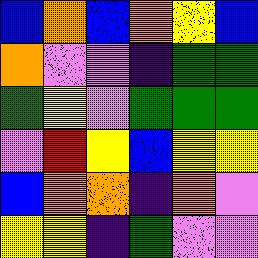[["blue", "orange", "blue", "orange", "yellow", "blue"], ["orange", "violet", "violet", "indigo", "green", "green"], ["green", "yellow", "violet", "green", "green", "green"], ["violet", "red", "yellow", "blue", "yellow", "yellow"], ["blue", "orange", "orange", "indigo", "orange", "violet"], ["yellow", "yellow", "indigo", "green", "violet", "violet"]]